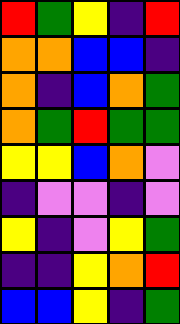[["red", "green", "yellow", "indigo", "red"], ["orange", "orange", "blue", "blue", "indigo"], ["orange", "indigo", "blue", "orange", "green"], ["orange", "green", "red", "green", "green"], ["yellow", "yellow", "blue", "orange", "violet"], ["indigo", "violet", "violet", "indigo", "violet"], ["yellow", "indigo", "violet", "yellow", "green"], ["indigo", "indigo", "yellow", "orange", "red"], ["blue", "blue", "yellow", "indigo", "green"]]